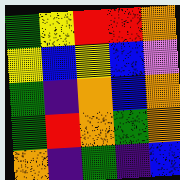[["green", "yellow", "red", "red", "orange"], ["yellow", "blue", "yellow", "blue", "violet"], ["green", "indigo", "orange", "blue", "orange"], ["green", "red", "orange", "green", "orange"], ["orange", "indigo", "green", "indigo", "blue"]]